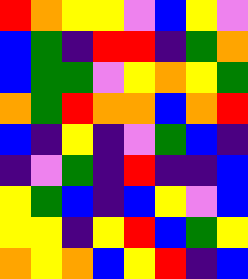[["red", "orange", "yellow", "yellow", "violet", "blue", "yellow", "violet"], ["blue", "green", "indigo", "red", "red", "indigo", "green", "orange"], ["blue", "green", "green", "violet", "yellow", "orange", "yellow", "green"], ["orange", "green", "red", "orange", "orange", "blue", "orange", "red"], ["blue", "indigo", "yellow", "indigo", "violet", "green", "blue", "indigo"], ["indigo", "violet", "green", "indigo", "red", "indigo", "indigo", "blue"], ["yellow", "green", "blue", "indigo", "blue", "yellow", "violet", "blue"], ["yellow", "yellow", "indigo", "yellow", "red", "blue", "green", "yellow"], ["orange", "yellow", "orange", "blue", "yellow", "red", "indigo", "blue"]]